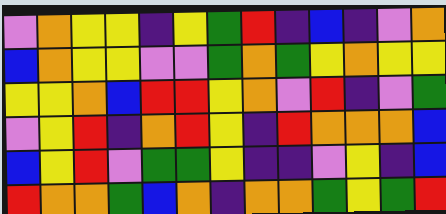[["violet", "orange", "yellow", "yellow", "indigo", "yellow", "green", "red", "indigo", "blue", "indigo", "violet", "orange"], ["blue", "orange", "yellow", "yellow", "violet", "violet", "green", "orange", "green", "yellow", "orange", "yellow", "yellow"], ["yellow", "yellow", "orange", "blue", "red", "red", "yellow", "orange", "violet", "red", "indigo", "violet", "green"], ["violet", "yellow", "red", "indigo", "orange", "red", "yellow", "indigo", "red", "orange", "orange", "orange", "blue"], ["blue", "yellow", "red", "violet", "green", "green", "yellow", "indigo", "indigo", "violet", "yellow", "indigo", "blue"], ["red", "orange", "orange", "green", "blue", "orange", "indigo", "orange", "orange", "green", "yellow", "green", "red"]]